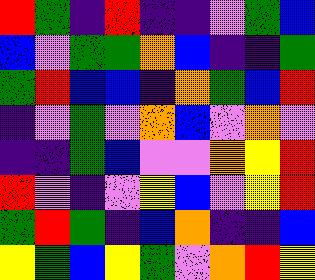[["red", "green", "indigo", "red", "indigo", "indigo", "violet", "green", "blue"], ["blue", "violet", "green", "green", "orange", "blue", "indigo", "indigo", "green"], ["green", "red", "blue", "blue", "indigo", "orange", "green", "blue", "red"], ["indigo", "violet", "green", "violet", "orange", "blue", "violet", "orange", "violet"], ["indigo", "indigo", "green", "blue", "violet", "violet", "orange", "yellow", "red"], ["red", "violet", "indigo", "violet", "yellow", "blue", "violet", "yellow", "red"], ["green", "red", "green", "indigo", "blue", "orange", "indigo", "indigo", "blue"], ["yellow", "green", "blue", "yellow", "green", "violet", "orange", "red", "yellow"]]